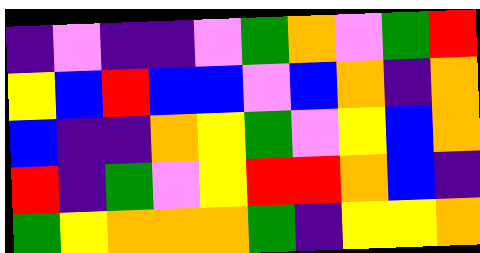[["indigo", "violet", "indigo", "indigo", "violet", "green", "orange", "violet", "green", "red"], ["yellow", "blue", "red", "blue", "blue", "violet", "blue", "orange", "indigo", "orange"], ["blue", "indigo", "indigo", "orange", "yellow", "green", "violet", "yellow", "blue", "orange"], ["red", "indigo", "green", "violet", "yellow", "red", "red", "orange", "blue", "indigo"], ["green", "yellow", "orange", "orange", "orange", "green", "indigo", "yellow", "yellow", "orange"]]